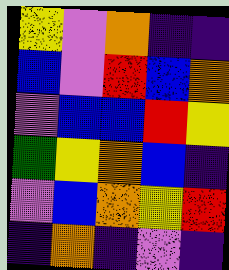[["yellow", "violet", "orange", "indigo", "indigo"], ["blue", "violet", "red", "blue", "orange"], ["violet", "blue", "blue", "red", "yellow"], ["green", "yellow", "orange", "blue", "indigo"], ["violet", "blue", "orange", "yellow", "red"], ["indigo", "orange", "indigo", "violet", "indigo"]]